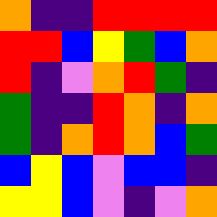[["orange", "indigo", "indigo", "red", "red", "red", "red"], ["red", "red", "blue", "yellow", "green", "blue", "orange"], ["red", "indigo", "violet", "orange", "red", "green", "indigo"], ["green", "indigo", "indigo", "red", "orange", "indigo", "orange"], ["green", "indigo", "orange", "red", "orange", "blue", "green"], ["blue", "yellow", "blue", "violet", "blue", "blue", "indigo"], ["yellow", "yellow", "blue", "violet", "indigo", "violet", "orange"]]